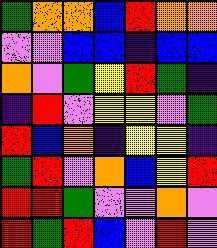[["green", "orange", "orange", "blue", "red", "orange", "orange"], ["violet", "violet", "blue", "blue", "indigo", "blue", "blue"], ["orange", "violet", "green", "yellow", "red", "green", "indigo"], ["indigo", "red", "violet", "yellow", "yellow", "violet", "green"], ["red", "blue", "orange", "indigo", "yellow", "yellow", "indigo"], ["green", "red", "violet", "orange", "blue", "yellow", "red"], ["red", "red", "green", "violet", "violet", "orange", "violet"], ["red", "green", "red", "blue", "violet", "red", "violet"]]